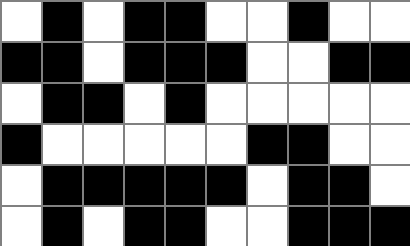[["white", "black", "white", "black", "black", "white", "white", "black", "white", "white"], ["black", "black", "white", "black", "black", "black", "white", "white", "black", "black"], ["white", "black", "black", "white", "black", "white", "white", "white", "white", "white"], ["black", "white", "white", "white", "white", "white", "black", "black", "white", "white"], ["white", "black", "black", "black", "black", "black", "white", "black", "black", "white"], ["white", "black", "white", "black", "black", "white", "white", "black", "black", "black"]]